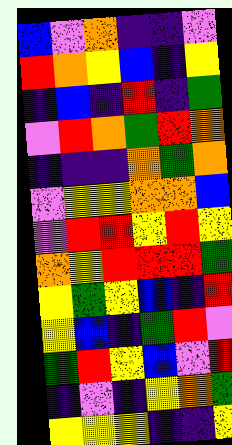[["blue", "violet", "orange", "indigo", "indigo", "violet"], ["red", "orange", "yellow", "blue", "indigo", "yellow"], ["indigo", "blue", "indigo", "red", "indigo", "green"], ["violet", "red", "orange", "green", "red", "orange"], ["indigo", "indigo", "indigo", "orange", "green", "orange"], ["violet", "yellow", "yellow", "orange", "orange", "blue"], ["violet", "red", "red", "yellow", "red", "yellow"], ["orange", "yellow", "red", "red", "red", "green"], ["yellow", "green", "yellow", "blue", "indigo", "red"], ["yellow", "blue", "indigo", "green", "red", "violet"], ["green", "red", "yellow", "blue", "violet", "red"], ["indigo", "violet", "indigo", "yellow", "orange", "green"], ["yellow", "yellow", "yellow", "indigo", "indigo", "yellow"]]